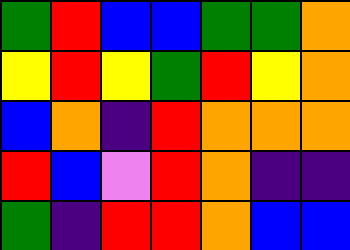[["green", "red", "blue", "blue", "green", "green", "orange"], ["yellow", "red", "yellow", "green", "red", "yellow", "orange"], ["blue", "orange", "indigo", "red", "orange", "orange", "orange"], ["red", "blue", "violet", "red", "orange", "indigo", "indigo"], ["green", "indigo", "red", "red", "orange", "blue", "blue"]]